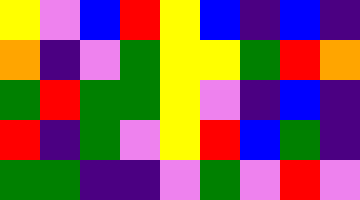[["yellow", "violet", "blue", "red", "yellow", "blue", "indigo", "blue", "indigo"], ["orange", "indigo", "violet", "green", "yellow", "yellow", "green", "red", "orange"], ["green", "red", "green", "green", "yellow", "violet", "indigo", "blue", "indigo"], ["red", "indigo", "green", "violet", "yellow", "red", "blue", "green", "indigo"], ["green", "green", "indigo", "indigo", "violet", "green", "violet", "red", "violet"]]